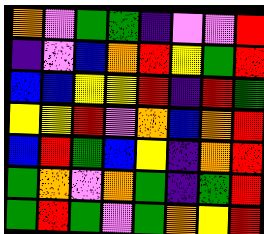[["orange", "violet", "green", "green", "indigo", "violet", "violet", "red"], ["indigo", "violet", "blue", "orange", "red", "yellow", "green", "red"], ["blue", "blue", "yellow", "yellow", "red", "indigo", "red", "green"], ["yellow", "yellow", "red", "violet", "orange", "blue", "orange", "red"], ["blue", "red", "green", "blue", "yellow", "indigo", "orange", "red"], ["green", "orange", "violet", "orange", "green", "indigo", "green", "red"], ["green", "red", "green", "violet", "green", "orange", "yellow", "red"]]